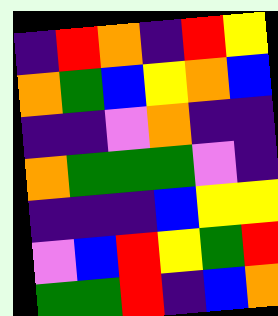[["indigo", "red", "orange", "indigo", "red", "yellow"], ["orange", "green", "blue", "yellow", "orange", "blue"], ["indigo", "indigo", "violet", "orange", "indigo", "indigo"], ["orange", "green", "green", "green", "violet", "indigo"], ["indigo", "indigo", "indigo", "blue", "yellow", "yellow"], ["violet", "blue", "red", "yellow", "green", "red"], ["green", "green", "red", "indigo", "blue", "orange"]]